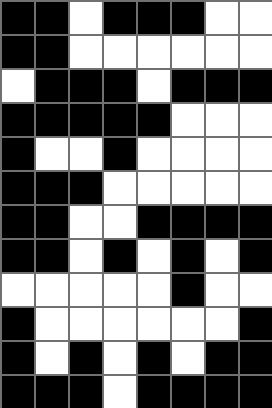[["black", "black", "white", "black", "black", "black", "white", "white"], ["black", "black", "white", "white", "white", "white", "white", "white"], ["white", "black", "black", "black", "white", "black", "black", "black"], ["black", "black", "black", "black", "black", "white", "white", "white"], ["black", "white", "white", "black", "white", "white", "white", "white"], ["black", "black", "black", "white", "white", "white", "white", "white"], ["black", "black", "white", "white", "black", "black", "black", "black"], ["black", "black", "white", "black", "white", "black", "white", "black"], ["white", "white", "white", "white", "white", "black", "white", "white"], ["black", "white", "white", "white", "white", "white", "white", "black"], ["black", "white", "black", "white", "black", "white", "black", "black"], ["black", "black", "black", "white", "black", "black", "black", "black"]]